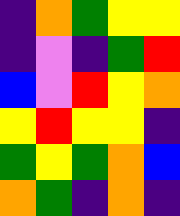[["indigo", "orange", "green", "yellow", "yellow"], ["indigo", "violet", "indigo", "green", "red"], ["blue", "violet", "red", "yellow", "orange"], ["yellow", "red", "yellow", "yellow", "indigo"], ["green", "yellow", "green", "orange", "blue"], ["orange", "green", "indigo", "orange", "indigo"]]